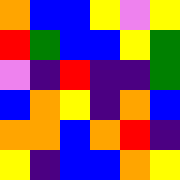[["orange", "blue", "blue", "yellow", "violet", "yellow"], ["red", "green", "blue", "blue", "yellow", "green"], ["violet", "indigo", "red", "indigo", "indigo", "green"], ["blue", "orange", "yellow", "indigo", "orange", "blue"], ["orange", "orange", "blue", "orange", "red", "indigo"], ["yellow", "indigo", "blue", "blue", "orange", "yellow"]]